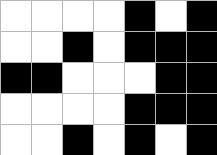[["white", "white", "white", "white", "black", "white", "black"], ["white", "white", "black", "white", "black", "black", "black"], ["black", "black", "white", "white", "white", "black", "black"], ["white", "white", "white", "white", "black", "black", "black"], ["white", "white", "black", "white", "black", "white", "black"]]